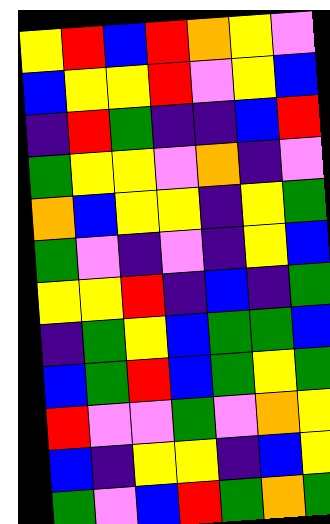[["yellow", "red", "blue", "red", "orange", "yellow", "violet"], ["blue", "yellow", "yellow", "red", "violet", "yellow", "blue"], ["indigo", "red", "green", "indigo", "indigo", "blue", "red"], ["green", "yellow", "yellow", "violet", "orange", "indigo", "violet"], ["orange", "blue", "yellow", "yellow", "indigo", "yellow", "green"], ["green", "violet", "indigo", "violet", "indigo", "yellow", "blue"], ["yellow", "yellow", "red", "indigo", "blue", "indigo", "green"], ["indigo", "green", "yellow", "blue", "green", "green", "blue"], ["blue", "green", "red", "blue", "green", "yellow", "green"], ["red", "violet", "violet", "green", "violet", "orange", "yellow"], ["blue", "indigo", "yellow", "yellow", "indigo", "blue", "yellow"], ["green", "violet", "blue", "red", "green", "orange", "green"]]